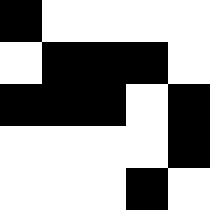[["black", "white", "white", "white", "white"], ["white", "black", "black", "black", "white"], ["black", "black", "black", "white", "black"], ["white", "white", "white", "white", "black"], ["white", "white", "white", "black", "white"]]